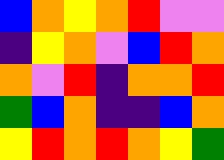[["blue", "orange", "yellow", "orange", "red", "violet", "violet"], ["indigo", "yellow", "orange", "violet", "blue", "red", "orange"], ["orange", "violet", "red", "indigo", "orange", "orange", "red"], ["green", "blue", "orange", "indigo", "indigo", "blue", "orange"], ["yellow", "red", "orange", "red", "orange", "yellow", "green"]]